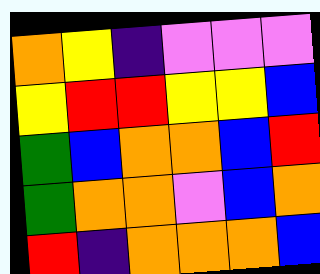[["orange", "yellow", "indigo", "violet", "violet", "violet"], ["yellow", "red", "red", "yellow", "yellow", "blue"], ["green", "blue", "orange", "orange", "blue", "red"], ["green", "orange", "orange", "violet", "blue", "orange"], ["red", "indigo", "orange", "orange", "orange", "blue"]]